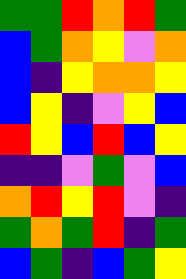[["green", "green", "red", "orange", "red", "green"], ["blue", "green", "orange", "yellow", "violet", "orange"], ["blue", "indigo", "yellow", "orange", "orange", "yellow"], ["blue", "yellow", "indigo", "violet", "yellow", "blue"], ["red", "yellow", "blue", "red", "blue", "yellow"], ["indigo", "indigo", "violet", "green", "violet", "blue"], ["orange", "red", "yellow", "red", "violet", "indigo"], ["green", "orange", "green", "red", "indigo", "green"], ["blue", "green", "indigo", "blue", "green", "yellow"]]